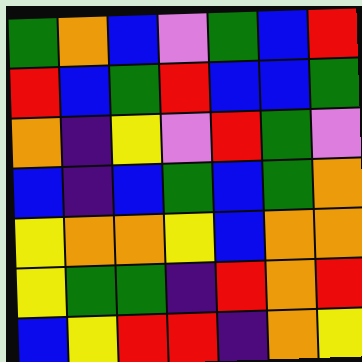[["green", "orange", "blue", "violet", "green", "blue", "red"], ["red", "blue", "green", "red", "blue", "blue", "green"], ["orange", "indigo", "yellow", "violet", "red", "green", "violet"], ["blue", "indigo", "blue", "green", "blue", "green", "orange"], ["yellow", "orange", "orange", "yellow", "blue", "orange", "orange"], ["yellow", "green", "green", "indigo", "red", "orange", "red"], ["blue", "yellow", "red", "red", "indigo", "orange", "yellow"]]